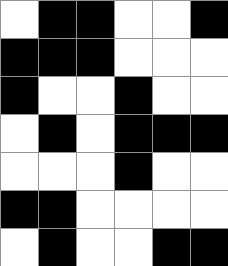[["white", "black", "black", "white", "white", "black"], ["black", "black", "black", "white", "white", "white"], ["black", "white", "white", "black", "white", "white"], ["white", "black", "white", "black", "black", "black"], ["white", "white", "white", "black", "white", "white"], ["black", "black", "white", "white", "white", "white"], ["white", "black", "white", "white", "black", "black"]]